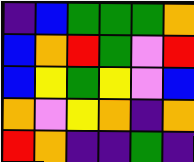[["indigo", "blue", "green", "green", "green", "orange"], ["blue", "orange", "red", "green", "violet", "red"], ["blue", "yellow", "green", "yellow", "violet", "blue"], ["orange", "violet", "yellow", "orange", "indigo", "orange"], ["red", "orange", "indigo", "indigo", "green", "indigo"]]